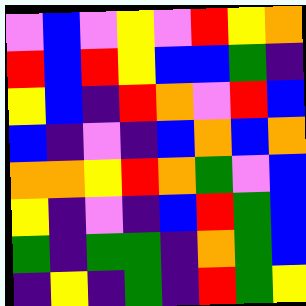[["violet", "blue", "violet", "yellow", "violet", "red", "yellow", "orange"], ["red", "blue", "red", "yellow", "blue", "blue", "green", "indigo"], ["yellow", "blue", "indigo", "red", "orange", "violet", "red", "blue"], ["blue", "indigo", "violet", "indigo", "blue", "orange", "blue", "orange"], ["orange", "orange", "yellow", "red", "orange", "green", "violet", "blue"], ["yellow", "indigo", "violet", "indigo", "blue", "red", "green", "blue"], ["green", "indigo", "green", "green", "indigo", "orange", "green", "blue"], ["indigo", "yellow", "indigo", "green", "indigo", "red", "green", "yellow"]]